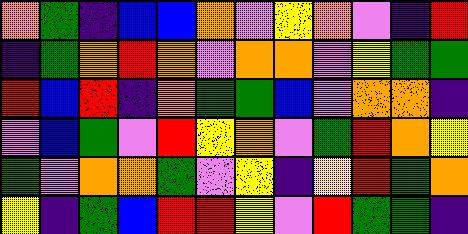[["orange", "green", "indigo", "blue", "blue", "orange", "violet", "yellow", "orange", "violet", "indigo", "red"], ["indigo", "green", "orange", "red", "orange", "violet", "orange", "orange", "violet", "yellow", "green", "green"], ["red", "blue", "red", "indigo", "orange", "green", "green", "blue", "violet", "orange", "orange", "indigo"], ["violet", "blue", "green", "violet", "red", "yellow", "orange", "violet", "green", "red", "orange", "yellow"], ["green", "violet", "orange", "orange", "green", "violet", "yellow", "indigo", "yellow", "red", "green", "orange"], ["yellow", "indigo", "green", "blue", "red", "red", "yellow", "violet", "red", "green", "green", "indigo"]]